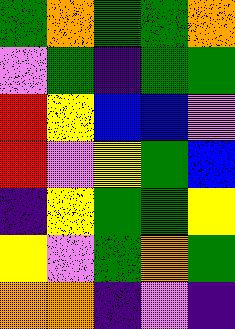[["green", "orange", "green", "green", "orange"], ["violet", "green", "indigo", "green", "green"], ["red", "yellow", "blue", "blue", "violet"], ["red", "violet", "yellow", "green", "blue"], ["indigo", "yellow", "green", "green", "yellow"], ["yellow", "violet", "green", "orange", "green"], ["orange", "orange", "indigo", "violet", "indigo"]]